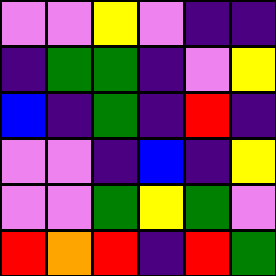[["violet", "violet", "yellow", "violet", "indigo", "indigo"], ["indigo", "green", "green", "indigo", "violet", "yellow"], ["blue", "indigo", "green", "indigo", "red", "indigo"], ["violet", "violet", "indigo", "blue", "indigo", "yellow"], ["violet", "violet", "green", "yellow", "green", "violet"], ["red", "orange", "red", "indigo", "red", "green"]]